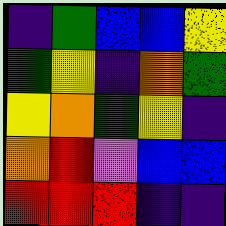[["indigo", "green", "blue", "blue", "yellow"], ["green", "yellow", "indigo", "orange", "green"], ["yellow", "orange", "green", "yellow", "indigo"], ["orange", "red", "violet", "blue", "blue"], ["red", "red", "red", "indigo", "indigo"]]